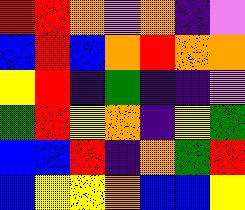[["red", "red", "orange", "violet", "orange", "indigo", "violet"], ["blue", "red", "blue", "orange", "red", "orange", "orange"], ["yellow", "red", "indigo", "green", "indigo", "indigo", "violet"], ["green", "red", "yellow", "orange", "indigo", "yellow", "green"], ["blue", "blue", "red", "indigo", "orange", "green", "red"], ["blue", "yellow", "yellow", "orange", "blue", "blue", "yellow"]]